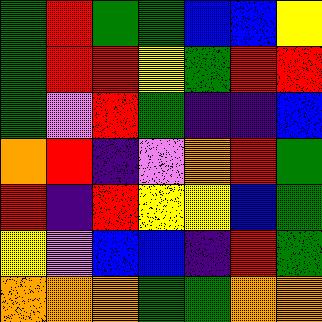[["green", "red", "green", "green", "blue", "blue", "yellow"], ["green", "red", "red", "yellow", "green", "red", "red"], ["green", "violet", "red", "green", "indigo", "indigo", "blue"], ["orange", "red", "indigo", "violet", "orange", "red", "green"], ["red", "indigo", "red", "yellow", "yellow", "blue", "green"], ["yellow", "violet", "blue", "blue", "indigo", "red", "green"], ["orange", "orange", "orange", "green", "green", "orange", "orange"]]